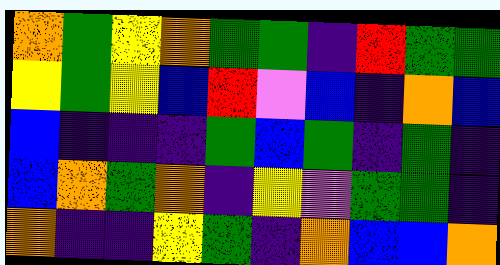[["orange", "green", "yellow", "orange", "green", "green", "indigo", "red", "green", "green"], ["yellow", "green", "yellow", "blue", "red", "violet", "blue", "indigo", "orange", "blue"], ["blue", "indigo", "indigo", "indigo", "green", "blue", "green", "indigo", "green", "indigo"], ["blue", "orange", "green", "orange", "indigo", "yellow", "violet", "green", "green", "indigo"], ["orange", "indigo", "indigo", "yellow", "green", "indigo", "orange", "blue", "blue", "orange"]]